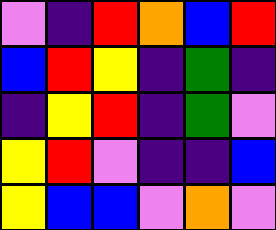[["violet", "indigo", "red", "orange", "blue", "red"], ["blue", "red", "yellow", "indigo", "green", "indigo"], ["indigo", "yellow", "red", "indigo", "green", "violet"], ["yellow", "red", "violet", "indigo", "indigo", "blue"], ["yellow", "blue", "blue", "violet", "orange", "violet"]]